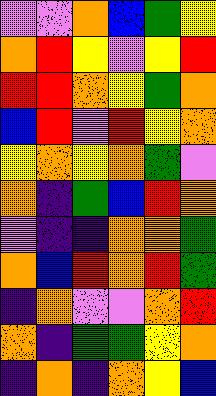[["violet", "violet", "orange", "blue", "green", "yellow"], ["orange", "red", "yellow", "violet", "yellow", "red"], ["red", "red", "orange", "yellow", "green", "orange"], ["blue", "red", "violet", "red", "yellow", "orange"], ["yellow", "orange", "yellow", "orange", "green", "violet"], ["orange", "indigo", "green", "blue", "red", "orange"], ["violet", "indigo", "indigo", "orange", "orange", "green"], ["orange", "blue", "red", "orange", "red", "green"], ["indigo", "orange", "violet", "violet", "orange", "red"], ["orange", "indigo", "green", "green", "yellow", "orange"], ["indigo", "orange", "indigo", "orange", "yellow", "blue"]]